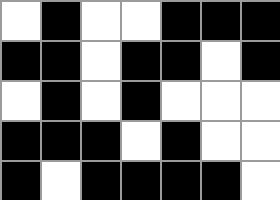[["white", "black", "white", "white", "black", "black", "black"], ["black", "black", "white", "black", "black", "white", "black"], ["white", "black", "white", "black", "white", "white", "white"], ["black", "black", "black", "white", "black", "white", "white"], ["black", "white", "black", "black", "black", "black", "white"]]